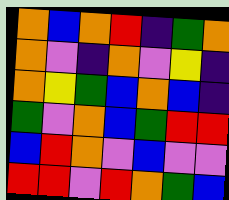[["orange", "blue", "orange", "red", "indigo", "green", "orange"], ["orange", "violet", "indigo", "orange", "violet", "yellow", "indigo"], ["orange", "yellow", "green", "blue", "orange", "blue", "indigo"], ["green", "violet", "orange", "blue", "green", "red", "red"], ["blue", "red", "orange", "violet", "blue", "violet", "violet"], ["red", "red", "violet", "red", "orange", "green", "blue"]]